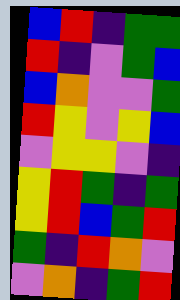[["blue", "red", "indigo", "green", "green"], ["red", "indigo", "violet", "green", "blue"], ["blue", "orange", "violet", "violet", "green"], ["red", "yellow", "violet", "yellow", "blue"], ["violet", "yellow", "yellow", "violet", "indigo"], ["yellow", "red", "green", "indigo", "green"], ["yellow", "red", "blue", "green", "red"], ["green", "indigo", "red", "orange", "violet"], ["violet", "orange", "indigo", "green", "red"]]